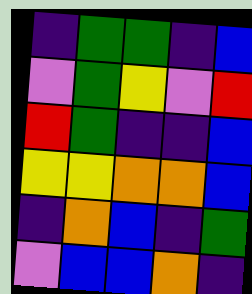[["indigo", "green", "green", "indigo", "blue"], ["violet", "green", "yellow", "violet", "red"], ["red", "green", "indigo", "indigo", "blue"], ["yellow", "yellow", "orange", "orange", "blue"], ["indigo", "orange", "blue", "indigo", "green"], ["violet", "blue", "blue", "orange", "indigo"]]